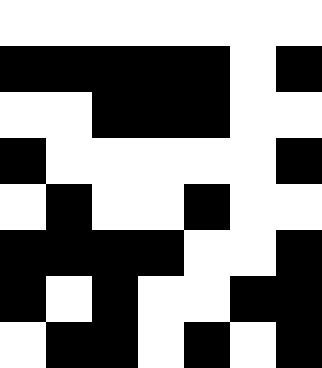[["white", "white", "white", "white", "white", "white", "white"], ["black", "black", "black", "black", "black", "white", "black"], ["white", "white", "black", "black", "black", "white", "white"], ["black", "white", "white", "white", "white", "white", "black"], ["white", "black", "white", "white", "black", "white", "white"], ["black", "black", "black", "black", "white", "white", "black"], ["black", "white", "black", "white", "white", "black", "black"], ["white", "black", "black", "white", "black", "white", "black"]]